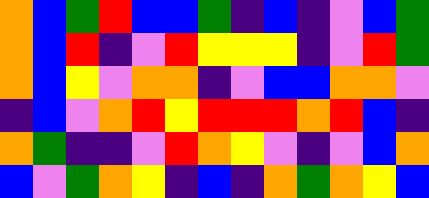[["orange", "blue", "green", "red", "blue", "blue", "green", "indigo", "blue", "indigo", "violet", "blue", "green"], ["orange", "blue", "red", "indigo", "violet", "red", "yellow", "yellow", "yellow", "indigo", "violet", "red", "green"], ["orange", "blue", "yellow", "violet", "orange", "orange", "indigo", "violet", "blue", "blue", "orange", "orange", "violet"], ["indigo", "blue", "violet", "orange", "red", "yellow", "red", "red", "red", "orange", "red", "blue", "indigo"], ["orange", "green", "indigo", "indigo", "violet", "red", "orange", "yellow", "violet", "indigo", "violet", "blue", "orange"], ["blue", "violet", "green", "orange", "yellow", "indigo", "blue", "indigo", "orange", "green", "orange", "yellow", "blue"]]